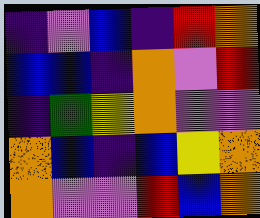[["indigo", "violet", "blue", "indigo", "red", "orange"], ["blue", "blue", "indigo", "orange", "violet", "red"], ["indigo", "green", "yellow", "orange", "violet", "violet"], ["orange", "blue", "indigo", "blue", "yellow", "orange"], ["orange", "violet", "violet", "red", "blue", "orange"]]